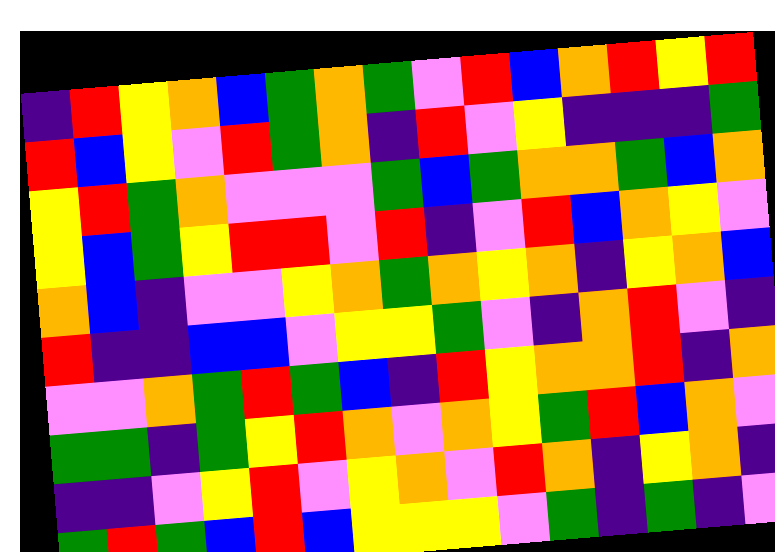[["indigo", "red", "yellow", "orange", "blue", "green", "orange", "green", "violet", "red", "blue", "orange", "red", "yellow", "red"], ["red", "blue", "yellow", "violet", "red", "green", "orange", "indigo", "red", "violet", "yellow", "indigo", "indigo", "indigo", "green"], ["yellow", "red", "green", "orange", "violet", "violet", "violet", "green", "blue", "green", "orange", "orange", "green", "blue", "orange"], ["yellow", "blue", "green", "yellow", "red", "red", "violet", "red", "indigo", "violet", "red", "blue", "orange", "yellow", "violet"], ["orange", "blue", "indigo", "violet", "violet", "yellow", "orange", "green", "orange", "yellow", "orange", "indigo", "yellow", "orange", "blue"], ["red", "indigo", "indigo", "blue", "blue", "violet", "yellow", "yellow", "green", "violet", "indigo", "orange", "red", "violet", "indigo"], ["violet", "violet", "orange", "green", "red", "green", "blue", "indigo", "red", "yellow", "orange", "orange", "red", "indigo", "orange"], ["green", "green", "indigo", "green", "yellow", "red", "orange", "violet", "orange", "yellow", "green", "red", "blue", "orange", "violet"], ["indigo", "indigo", "violet", "yellow", "red", "violet", "yellow", "orange", "violet", "red", "orange", "indigo", "yellow", "orange", "indigo"], ["green", "red", "green", "blue", "red", "blue", "yellow", "yellow", "yellow", "violet", "green", "indigo", "green", "indigo", "violet"]]